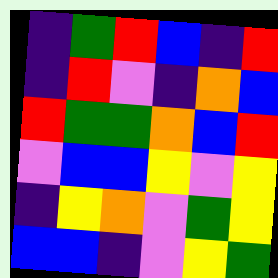[["indigo", "green", "red", "blue", "indigo", "red"], ["indigo", "red", "violet", "indigo", "orange", "blue"], ["red", "green", "green", "orange", "blue", "red"], ["violet", "blue", "blue", "yellow", "violet", "yellow"], ["indigo", "yellow", "orange", "violet", "green", "yellow"], ["blue", "blue", "indigo", "violet", "yellow", "green"]]